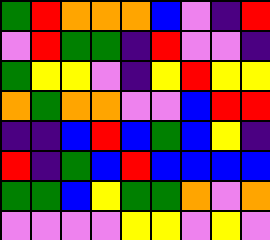[["green", "red", "orange", "orange", "orange", "blue", "violet", "indigo", "red"], ["violet", "red", "green", "green", "indigo", "red", "violet", "violet", "indigo"], ["green", "yellow", "yellow", "violet", "indigo", "yellow", "red", "yellow", "yellow"], ["orange", "green", "orange", "orange", "violet", "violet", "blue", "red", "red"], ["indigo", "indigo", "blue", "red", "blue", "green", "blue", "yellow", "indigo"], ["red", "indigo", "green", "blue", "red", "blue", "blue", "blue", "blue"], ["green", "green", "blue", "yellow", "green", "green", "orange", "violet", "orange"], ["violet", "violet", "violet", "violet", "yellow", "yellow", "violet", "yellow", "violet"]]